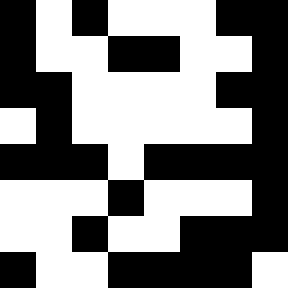[["black", "white", "black", "white", "white", "white", "black", "black"], ["black", "white", "white", "black", "black", "white", "white", "black"], ["black", "black", "white", "white", "white", "white", "black", "black"], ["white", "black", "white", "white", "white", "white", "white", "black"], ["black", "black", "black", "white", "black", "black", "black", "black"], ["white", "white", "white", "black", "white", "white", "white", "black"], ["white", "white", "black", "white", "white", "black", "black", "black"], ["black", "white", "white", "black", "black", "black", "black", "white"]]